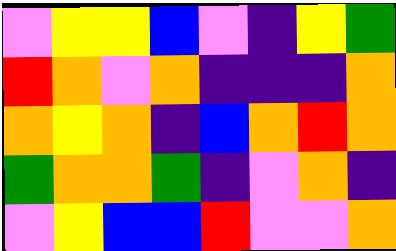[["violet", "yellow", "yellow", "blue", "violet", "indigo", "yellow", "green"], ["red", "orange", "violet", "orange", "indigo", "indigo", "indigo", "orange"], ["orange", "yellow", "orange", "indigo", "blue", "orange", "red", "orange"], ["green", "orange", "orange", "green", "indigo", "violet", "orange", "indigo"], ["violet", "yellow", "blue", "blue", "red", "violet", "violet", "orange"]]